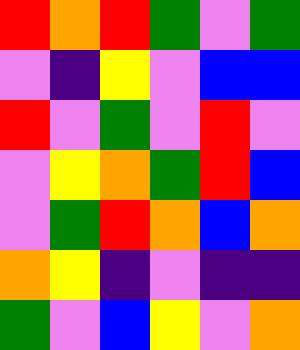[["red", "orange", "red", "green", "violet", "green"], ["violet", "indigo", "yellow", "violet", "blue", "blue"], ["red", "violet", "green", "violet", "red", "violet"], ["violet", "yellow", "orange", "green", "red", "blue"], ["violet", "green", "red", "orange", "blue", "orange"], ["orange", "yellow", "indigo", "violet", "indigo", "indigo"], ["green", "violet", "blue", "yellow", "violet", "orange"]]